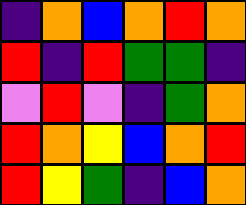[["indigo", "orange", "blue", "orange", "red", "orange"], ["red", "indigo", "red", "green", "green", "indigo"], ["violet", "red", "violet", "indigo", "green", "orange"], ["red", "orange", "yellow", "blue", "orange", "red"], ["red", "yellow", "green", "indigo", "blue", "orange"]]